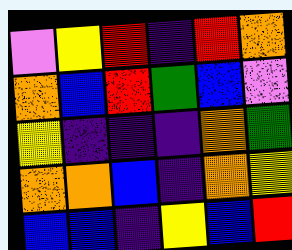[["violet", "yellow", "red", "indigo", "red", "orange"], ["orange", "blue", "red", "green", "blue", "violet"], ["yellow", "indigo", "indigo", "indigo", "orange", "green"], ["orange", "orange", "blue", "indigo", "orange", "yellow"], ["blue", "blue", "indigo", "yellow", "blue", "red"]]